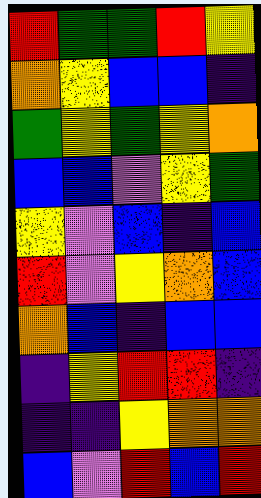[["red", "green", "green", "red", "yellow"], ["orange", "yellow", "blue", "blue", "indigo"], ["green", "yellow", "green", "yellow", "orange"], ["blue", "blue", "violet", "yellow", "green"], ["yellow", "violet", "blue", "indigo", "blue"], ["red", "violet", "yellow", "orange", "blue"], ["orange", "blue", "indigo", "blue", "blue"], ["indigo", "yellow", "red", "red", "indigo"], ["indigo", "indigo", "yellow", "orange", "orange"], ["blue", "violet", "red", "blue", "red"]]